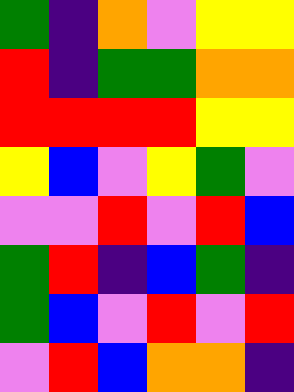[["green", "indigo", "orange", "violet", "yellow", "yellow"], ["red", "indigo", "green", "green", "orange", "orange"], ["red", "red", "red", "red", "yellow", "yellow"], ["yellow", "blue", "violet", "yellow", "green", "violet"], ["violet", "violet", "red", "violet", "red", "blue"], ["green", "red", "indigo", "blue", "green", "indigo"], ["green", "blue", "violet", "red", "violet", "red"], ["violet", "red", "blue", "orange", "orange", "indigo"]]